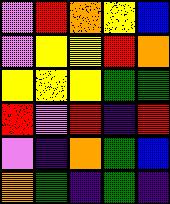[["violet", "red", "orange", "yellow", "blue"], ["violet", "yellow", "yellow", "red", "orange"], ["yellow", "yellow", "yellow", "green", "green"], ["red", "violet", "red", "indigo", "red"], ["violet", "indigo", "orange", "green", "blue"], ["orange", "green", "indigo", "green", "indigo"]]